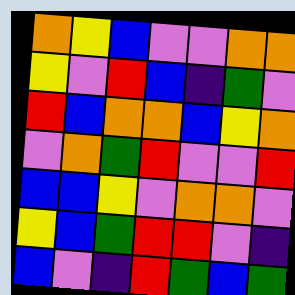[["orange", "yellow", "blue", "violet", "violet", "orange", "orange"], ["yellow", "violet", "red", "blue", "indigo", "green", "violet"], ["red", "blue", "orange", "orange", "blue", "yellow", "orange"], ["violet", "orange", "green", "red", "violet", "violet", "red"], ["blue", "blue", "yellow", "violet", "orange", "orange", "violet"], ["yellow", "blue", "green", "red", "red", "violet", "indigo"], ["blue", "violet", "indigo", "red", "green", "blue", "green"]]